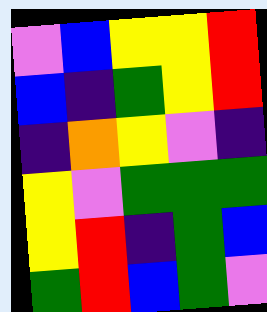[["violet", "blue", "yellow", "yellow", "red"], ["blue", "indigo", "green", "yellow", "red"], ["indigo", "orange", "yellow", "violet", "indigo"], ["yellow", "violet", "green", "green", "green"], ["yellow", "red", "indigo", "green", "blue"], ["green", "red", "blue", "green", "violet"]]